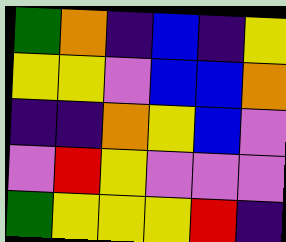[["green", "orange", "indigo", "blue", "indigo", "yellow"], ["yellow", "yellow", "violet", "blue", "blue", "orange"], ["indigo", "indigo", "orange", "yellow", "blue", "violet"], ["violet", "red", "yellow", "violet", "violet", "violet"], ["green", "yellow", "yellow", "yellow", "red", "indigo"]]